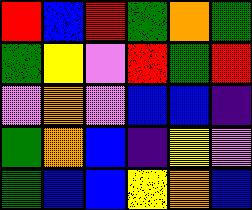[["red", "blue", "red", "green", "orange", "green"], ["green", "yellow", "violet", "red", "green", "red"], ["violet", "orange", "violet", "blue", "blue", "indigo"], ["green", "orange", "blue", "indigo", "yellow", "violet"], ["green", "blue", "blue", "yellow", "orange", "blue"]]